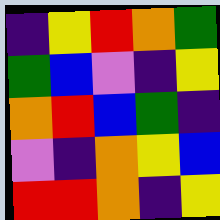[["indigo", "yellow", "red", "orange", "green"], ["green", "blue", "violet", "indigo", "yellow"], ["orange", "red", "blue", "green", "indigo"], ["violet", "indigo", "orange", "yellow", "blue"], ["red", "red", "orange", "indigo", "yellow"]]